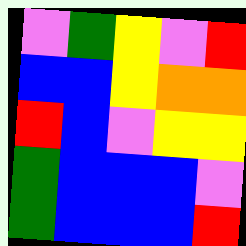[["violet", "green", "yellow", "violet", "red"], ["blue", "blue", "yellow", "orange", "orange"], ["red", "blue", "violet", "yellow", "yellow"], ["green", "blue", "blue", "blue", "violet"], ["green", "blue", "blue", "blue", "red"]]